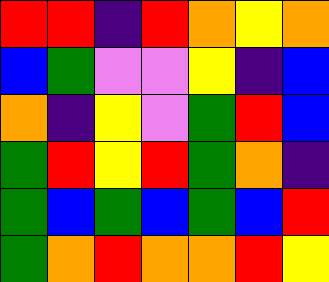[["red", "red", "indigo", "red", "orange", "yellow", "orange"], ["blue", "green", "violet", "violet", "yellow", "indigo", "blue"], ["orange", "indigo", "yellow", "violet", "green", "red", "blue"], ["green", "red", "yellow", "red", "green", "orange", "indigo"], ["green", "blue", "green", "blue", "green", "blue", "red"], ["green", "orange", "red", "orange", "orange", "red", "yellow"]]